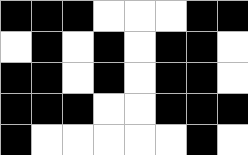[["black", "black", "black", "white", "white", "white", "black", "black"], ["white", "black", "white", "black", "white", "black", "black", "white"], ["black", "black", "white", "black", "white", "black", "black", "white"], ["black", "black", "black", "white", "white", "black", "black", "black"], ["black", "white", "white", "white", "white", "white", "black", "white"]]